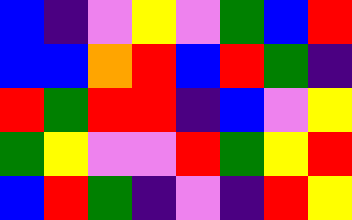[["blue", "indigo", "violet", "yellow", "violet", "green", "blue", "red"], ["blue", "blue", "orange", "red", "blue", "red", "green", "indigo"], ["red", "green", "red", "red", "indigo", "blue", "violet", "yellow"], ["green", "yellow", "violet", "violet", "red", "green", "yellow", "red"], ["blue", "red", "green", "indigo", "violet", "indigo", "red", "yellow"]]